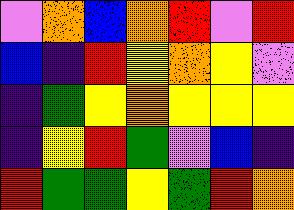[["violet", "orange", "blue", "orange", "red", "violet", "red"], ["blue", "indigo", "red", "yellow", "orange", "yellow", "violet"], ["indigo", "green", "yellow", "orange", "yellow", "yellow", "yellow"], ["indigo", "yellow", "red", "green", "violet", "blue", "indigo"], ["red", "green", "green", "yellow", "green", "red", "orange"]]